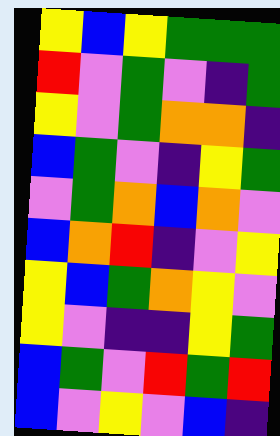[["yellow", "blue", "yellow", "green", "green", "green"], ["red", "violet", "green", "violet", "indigo", "green"], ["yellow", "violet", "green", "orange", "orange", "indigo"], ["blue", "green", "violet", "indigo", "yellow", "green"], ["violet", "green", "orange", "blue", "orange", "violet"], ["blue", "orange", "red", "indigo", "violet", "yellow"], ["yellow", "blue", "green", "orange", "yellow", "violet"], ["yellow", "violet", "indigo", "indigo", "yellow", "green"], ["blue", "green", "violet", "red", "green", "red"], ["blue", "violet", "yellow", "violet", "blue", "indigo"]]